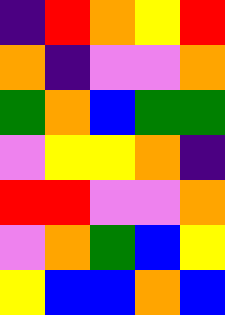[["indigo", "red", "orange", "yellow", "red"], ["orange", "indigo", "violet", "violet", "orange"], ["green", "orange", "blue", "green", "green"], ["violet", "yellow", "yellow", "orange", "indigo"], ["red", "red", "violet", "violet", "orange"], ["violet", "orange", "green", "blue", "yellow"], ["yellow", "blue", "blue", "orange", "blue"]]